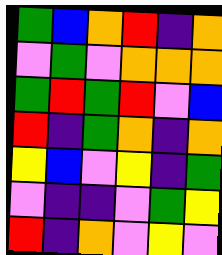[["green", "blue", "orange", "red", "indigo", "orange"], ["violet", "green", "violet", "orange", "orange", "orange"], ["green", "red", "green", "red", "violet", "blue"], ["red", "indigo", "green", "orange", "indigo", "orange"], ["yellow", "blue", "violet", "yellow", "indigo", "green"], ["violet", "indigo", "indigo", "violet", "green", "yellow"], ["red", "indigo", "orange", "violet", "yellow", "violet"]]